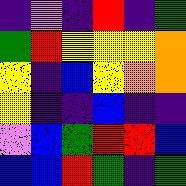[["indigo", "violet", "indigo", "red", "indigo", "green"], ["green", "red", "yellow", "yellow", "yellow", "orange"], ["yellow", "indigo", "blue", "yellow", "orange", "orange"], ["yellow", "indigo", "indigo", "blue", "indigo", "indigo"], ["violet", "blue", "green", "red", "red", "blue"], ["blue", "blue", "red", "green", "indigo", "green"]]